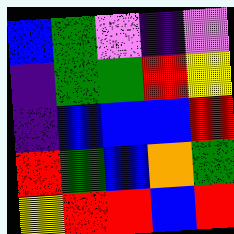[["blue", "green", "violet", "indigo", "violet"], ["indigo", "green", "green", "red", "yellow"], ["indigo", "blue", "blue", "blue", "red"], ["red", "green", "blue", "orange", "green"], ["yellow", "red", "red", "blue", "red"]]